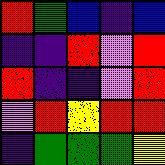[["red", "green", "blue", "indigo", "blue"], ["indigo", "indigo", "red", "violet", "red"], ["red", "indigo", "indigo", "violet", "red"], ["violet", "red", "yellow", "red", "red"], ["indigo", "green", "green", "green", "yellow"]]